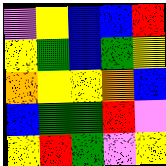[["violet", "yellow", "blue", "blue", "red"], ["yellow", "green", "blue", "green", "yellow"], ["orange", "yellow", "yellow", "orange", "blue"], ["blue", "green", "green", "red", "violet"], ["yellow", "red", "green", "violet", "yellow"]]